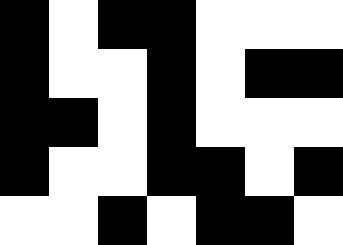[["black", "white", "black", "black", "white", "white", "white"], ["black", "white", "white", "black", "white", "black", "black"], ["black", "black", "white", "black", "white", "white", "white"], ["black", "white", "white", "black", "black", "white", "black"], ["white", "white", "black", "white", "black", "black", "white"]]